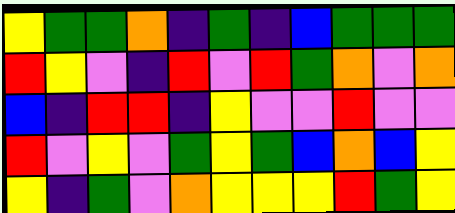[["yellow", "green", "green", "orange", "indigo", "green", "indigo", "blue", "green", "green", "green"], ["red", "yellow", "violet", "indigo", "red", "violet", "red", "green", "orange", "violet", "orange"], ["blue", "indigo", "red", "red", "indigo", "yellow", "violet", "violet", "red", "violet", "violet"], ["red", "violet", "yellow", "violet", "green", "yellow", "green", "blue", "orange", "blue", "yellow"], ["yellow", "indigo", "green", "violet", "orange", "yellow", "yellow", "yellow", "red", "green", "yellow"]]